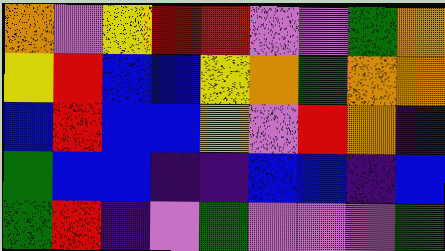[["orange", "violet", "yellow", "red", "red", "violet", "violet", "green", "orange"], ["yellow", "red", "blue", "blue", "yellow", "orange", "green", "orange", "orange"], ["blue", "red", "blue", "blue", "yellow", "violet", "red", "orange", "indigo"], ["green", "blue", "blue", "indigo", "indigo", "blue", "blue", "indigo", "blue"], ["green", "red", "indigo", "violet", "green", "violet", "violet", "violet", "green"]]